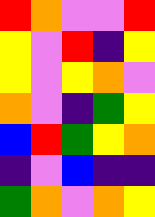[["red", "orange", "violet", "violet", "red"], ["yellow", "violet", "red", "indigo", "yellow"], ["yellow", "violet", "yellow", "orange", "violet"], ["orange", "violet", "indigo", "green", "yellow"], ["blue", "red", "green", "yellow", "orange"], ["indigo", "violet", "blue", "indigo", "indigo"], ["green", "orange", "violet", "orange", "yellow"]]